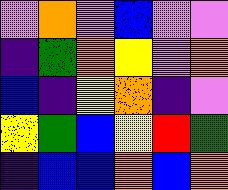[["violet", "orange", "violet", "blue", "violet", "violet"], ["indigo", "green", "orange", "yellow", "violet", "orange"], ["blue", "indigo", "yellow", "orange", "indigo", "violet"], ["yellow", "green", "blue", "yellow", "red", "green"], ["indigo", "blue", "blue", "orange", "blue", "orange"]]